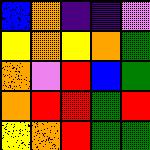[["blue", "orange", "indigo", "indigo", "violet"], ["yellow", "orange", "yellow", "orange", "green"], ["orange", "violet", "red", "blue", "green"], ["orange", "red", "red", "green", "red"], ["yellow", "orange", "red", "green", "green"]]